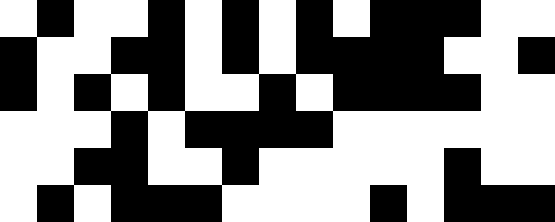[["white", "black", "white", "white", "black", "white", "black", "white", "black", "white", "black", "black", "black", "white", "white"], ["black", "white", "white", "black", "black", "white", "black", "white", "black", "black", "black", "black", "white", "white", "black"], ["black", "white", "black", "white", "black", "white", "white", "black", "white", "black", "black", "black", "black", "white", "white"], ["white", "white", "white", "black", "white", "black", "black", "black", "black", "white", "white", "white", "white", "white", "white"], ["white", "white", "black", "black", "white", "white", "black", "white", "white", "white", "white", "white", "black", "white", "white"], ["white", "black", "white", "black", "black", "black", "white", "white", "white", "white", "black", "white", "black", "black", "black"]]